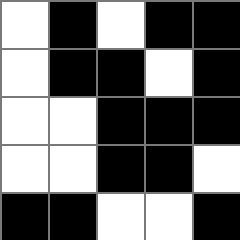[["white", "black", "white", "black", "black"], ["white", "black", "black", "white", "black"], ["white", "white", "black", "black", "black"], ["white", "white", "black", "black", "white"], ["black", "black", "white", "white", "black"]]